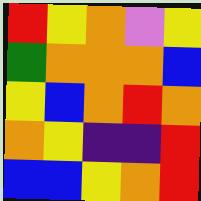[["red", "yellow", "orange", "violet", "yellow"], ["green", "orange", "orange", "orange", "blue"], ["yellow", "blue", "orange", "red", "orange"], ["orange", "yellow", "indigo", "indigo", "red"], ["blue", "blue", "yellow", "orange", "red"]]